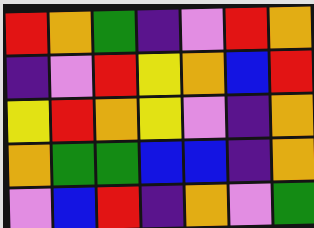[["red", "orange", "green", "indigo", "violet", "red", "orange"], ["indigo", "violet", "red", "yellow", "orange", "blue", "red"], ["yellow", "red", "orange", "yellow", "violet", "indigo", "orange"], ["orange", "green", "green", "blue", "blue", "indigo", "orange"], ["violet", "blue", "red", "indigo", "orange", "violet", "green"]]